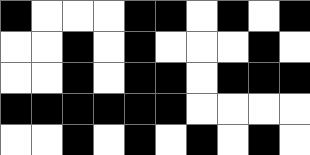[["black", "white", "white", "white", "black", "black", "white", "black", "white", "black"], ["white", "white", "black", "white", "black", "white", "white", "white", "black", "white"], ["white", "white", "black", "white", "black", "black", "white", "black", "black", "black"], ["black", "black", "black", "black", "black", "black", "white", "white", "white", "white"], ["white", "white", "black", "white", "black", "white", "black", "white", "black", "white"]]